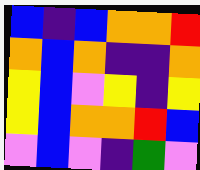[["blue", "indigo", "blue", "orange", "orange", "red"], ["orange", "blue", "orange", "indigo", "indigo", "orange"], ["yellow", "blue", "violet", "yellow", "indigo", "yellow"], ["yellow", "blue", "orange", "orange", "red", "blue"], ["violet", "blue", "violet", "indigo", "green", "violet"]]